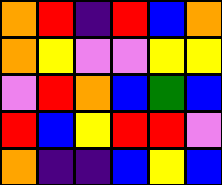[["orange", "red", "indigo", "red", "blue", "orange"], ["orange", "yellow", "violet", "violet", "yellow", "yellow"], ["violet", "red", "orange", "blue", "green", "blue"], ["red", "blue", "yellow", "red", "red", "violet"], ["orange", "indigo", "indigo", "blue", "yellow", "blue"]]